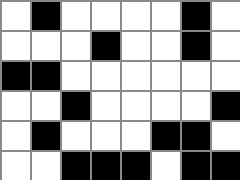[["white", "black", "white", "white", "white", "white", "black", "white"], ["white", "white", "white", "black", "white", "white", "black", "white"], ["black", "black", "white", "white", "white", "white", "white", "white"], ["white", "white", "black", "white", "white", "white", "white", "black"], ["white", "black", "white", "white", "white", "black", "black", "white"], ["white", "white", "black", "black", "black", "white", "black", "black"]]